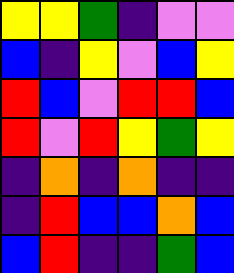[["yellow", "yellow", "green", "indigo", "violet", "violet"], ["blue", "indigo", "yellow", "violet", "blue", "yellow"], ["red", "blue", "violet", "red", "red", "blue"], ["red", "violet", "red", "yellow", "green", "yellow"], ["indigo", "orange", "indigo", "orange", "indigo", "indigo"], ["indigo", "red", "blue", "blue", "orange", "blue"], ["blue", "red", "indigo", "indigo", "green", "blue"]]